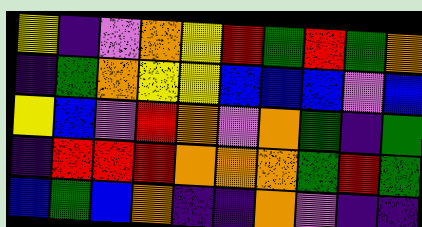[["yellow", "indigo", "violet", "orange", "yellow", "red", "green", "red", "green", "orange"], ["indigo", "green", "orange", "yellow", "yellow", "blue", "blue", "blue", "violet", "blue"], ["yellow", "blue", "violet", "red", "orange", "violet", "orange", "green", "indigo", "green"], ["indigo", "red", "red", "red", "orange", "orange", "orange", "green", "red", "green"], ["blue", "green", "blue", "orange", "indigo", "indigo", "orange", "violet", "indigo", "indigo"]]